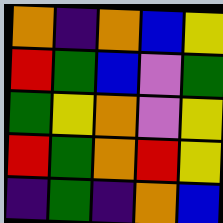[["orange", "indigo", "orange", "blue", "yellow"], ["red", "green", "blue", "violet", "green"], ["green", "yellow", "orange", "violet", "yellow"], ["red", "green", "orange", "red", "yellow"], ["indigo", "green", "indigo", "orange", "blue"]]